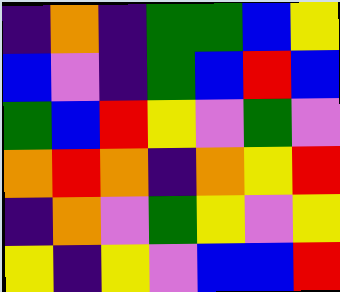[["indigo", "orange", "indigo", "green", "green", "blue", "yellow"], ["blue", "violet", "indigo", "green", "blue", "red", "blue"], ["green", "blue", "red", "yellow", "violet", "green", "violet"], ["orange", "red", "orange", "indigo", "orange", "yellow", "red"], ["indigo", "orange", "violet", "green", "yellow", "violet", "yellow"], ["yellow", "indigo", "yellow", "violet", "blue", "blue", "red"]]